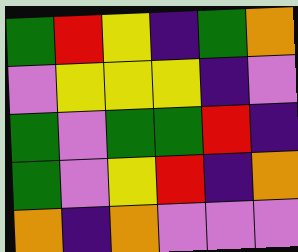[["green", "red", "yellow", "indigo", "green", "orange"], ["violet", "yellow", "yellow", "yellow", "indigo", "violet"], ["green", "violet", "green", "green", "red", "indigo"], ["green", "violet", "yellow", "red", "indigo", "orange"], ["orange", "indigo", "orange", "violet", "violet", "violet"]]